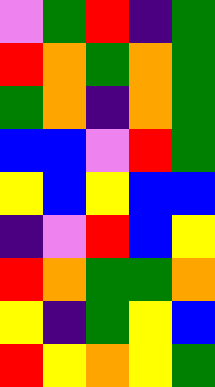[["violet", "green", "red", "indigo", "green"], ["red", "orange", "green", "orange", "green"], ["green", "orange", "indigo", "orange", "green"], ["blue", "blue", "violet", "red", "green"], ["yellow", "blue", "yellow", "blue", "blue"], ["indigo", "violet", "red", "blue", "yellow"], ["red", "orange", "green", "green", "orange"], ["yellow", "indigo", "green", "yellow", "blue"], ["red", "yellow", "orange", "yellow", "green"]]